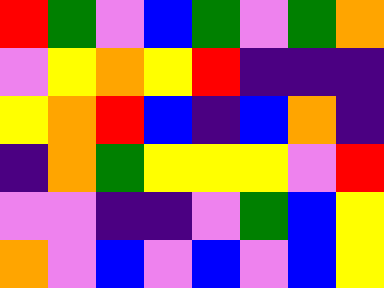[["red", "green", "violet", "blue", "green", "violet", "green", "orange"], ["violet", "yellow", "orange", "yellow", "red", "indigo", "indigo", "indigo"], ["yellow", "orange", "red", "blue", "indigo", "blue", "orange", "indigo"], ["indigo", "orange", "green", "yellow", "yellow", "yellow", "violet", "red"], ["violet", "violet", "indigo", "indigo", "violet", "green", "blue", "yellow"], ["orange", "violet", "blue", "violet", "blue", "violet", "blue", "yellow"]]